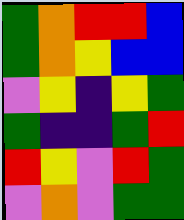[["green", "orange", "red", "red", "blue"], ["green", "orange", "yellow", "blue", "blue"], ["violet", "yellow", "indigo", "yellow", "green"], ["green", "indigo", "indigo", "green", "red"], ["red", "yellow", "violet", "red", "green"], ["violet", "orange", "violet", "green", "green"]]